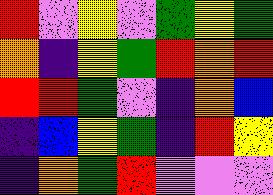[["red", "violet", "yellow", "violet", "green", "yellow", "green"], ["orange", "indigo", "yellow", "green", "red", "orange", "red"], ["red", "red", "green", "violet", "indigo", "orange", "blue"], ["indigo", "blue", "yellow", "green", "indigo", "red", "yellow"], ["indigo", "orange", "green", "red", "violet", "violet", "violet"]]